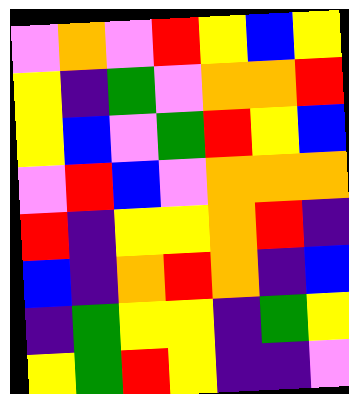[["violet", "orange", "violet", "red", "yellow", "blue", "yellow"], ["yellow", "indigo", "green", "violet", "orange", "orange", "red"], ["yellow", "blue", "violet", "green", "red", "yellow", "blue"], ["violet", "red", "blue", "violet", "orange", "orange", "orange"], ["red", "indigo", "yellow", "yellow", "orange", "red", "indigo"], ["blue", "indigo", "orange", "red", "orange", "indigo", "blue"], ["indigo", "green", "yellow", "yellow", "indigo", "green", "yellow"], ["yellow", "green", "red", "yellow", "indigo", "indigo", "violet"]]